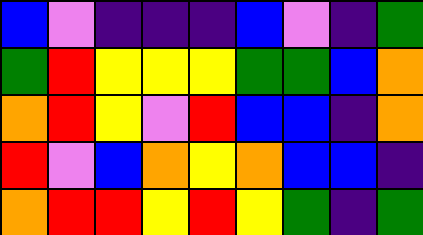[["blue", "violet", "indigo", "indigo", "indigo", "blue", "violet", "indigo", "green"], ["green", "red", "yellow", "yellow", "yellow", "green", "green", "blue", "orange"], ["orange", "red", "yellow", "violet", "red", "blue", "blue", "indigo", "orange"], ["red", "violet", "blue", "orange", "yellow", "orange", "blue", "blue", "indigo"], ["orange", "red", "red", "yellow", "red", "yellow", "green", "indigo", "green"]]